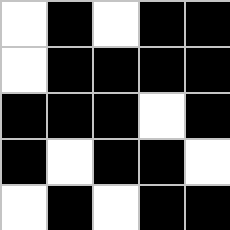[["white", "black", "white", "black", "black"], ["white", "black", "black", "black", "black"], ["black", "black", "black", "white", "black"], ["black", "white", "black", "black", "white"], ["white", "black", "white", "black", "black"]]